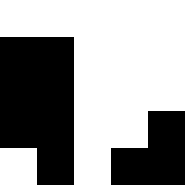[["white", "white", "white", "white", "white"], ["black", "black", "white", "white", "white"], ["black", "black", "white", "white", "white"], ["black", "black", "white", "white", "black"], ["white", "black", "white", "black", "black"]]